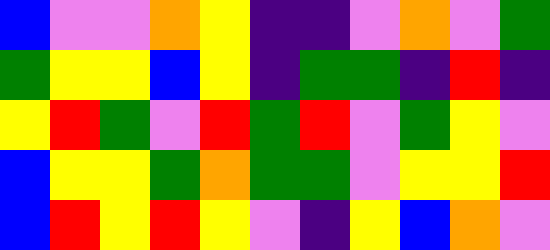[["blue", "violet", "violet", "orange", "yellow", "indigo", "indigo", "violet", "orange", "violet", "green"], ["green", "yellow", "yellow", "blue", "yellow", "indigo", "green", "green", "indigo", "red", "indigo"], ["yellow", "red", "green", "violet", "red", "green", "red", "violet", "green", "yellow", "violet"], ["blue", "yellow", "yellow", "green", "orange", "green", "green", "violet", "yellow", "yellow", "red"], ["blue", "red", "yellow", "red", "yellow", "violet", "indigo", "yellow", "blue", "orange", "violet"]]